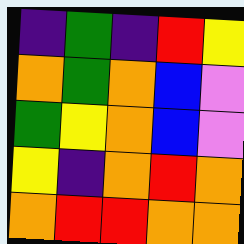[["indigo", "green", "indigo", "red", "yellow"], ["orange", "green", "orange", "blue", "violet"], ["green", "yellow", "orange", "blue", "violet"], ["yellow", "indigo", "orange", "red", "orange"], ["orange", "red", "red", "orange", "orange"]]